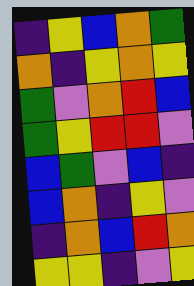[["indigo", "yellow", "blue", "orange", "green"], ["orange", "indigo", "yellow", "orange", "yellow"], ["green", "violet", "orange", "red", "blue"], ["green", "yellow", "red", "red", "violet"], ["blue", "green", "violet", "blue", "indigo"], ["blue", "orange", "indigo", "yellow", "violet"], ["indigo", "orange", "blue", "red", "orange"], ["yellow", "yellow", "indigo", "violet", "yellow"]]